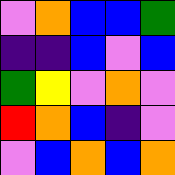[["violet", "orange", "blue", "blue", "green"], ["indigo", "indigo", "blue", "violet", "blue"], ["green", "yellow", "violet", "orange", "violet"], ["red", "orange", "blue", "indigo", "violet"], ["violet", "blue", "orange", "blue", "orange"]]